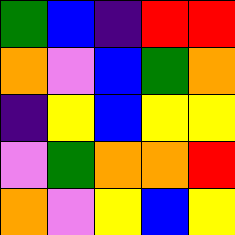[["green", "blue", "indigo", "red", "red"], ["orange", "violet", "blue", "green", "orange"], ["indigo", "yellow", "blue", "yellow", "yellow"], ["violet", "green", "orange", "orange", "red"], ["orange", "violet", "yellow", "blue", "yellow"]]